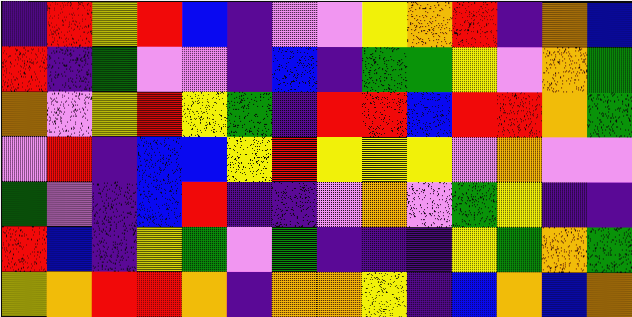[["indigo", "red", "yellow", "red", "blue", "indigo", "violet", "violet", "yellow", "orange", "red", "indigo", "orange", "blue"], ["red", "indigo", "green", "violet", "violet", "indigo", "blue", "indigo", "green", "green", "yellow", "violet", "orange", "green"], ["orange", "violet", "yellow", "red", "yellow", "green", "indigo", "red", "red", "blue", "red", "red", "orange", "green"], ["violet", "red", "indigo", "blue", "blue", "yellow", "red", "yellow", "yellow", "yellow", "violet", "orange", "violet", "violet"], ["green", "violet", "indigo", "blue", "red", "indigo", "indigo", "violet", "orange", "violet", "green", "yellow", "indigo", "indigo"], ["red", "blue", "indigo", "yellow", "green", "violet", "green", "indigo", "indigo", "indigo", "yellow", "green", "orange", "green"], ["yellow", "orange", "red", "red", "orange", "indigo", "orange", "orange", "yellow", "indigo", "blue", "orange", "blue", "orange"]]